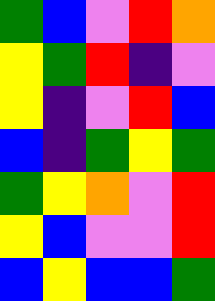[["green", "blue", "violet", "red", "orange"], ["yellow", "green", "red", "indigo", "violet"], ["yellow", "indigo", "violet", "red", "blue"], ["blue", "indigo", "green", "yellow", "green"], ["green", "yellow", "orange", "violet", "red"], ["yellow", "blue", "violet", "violet", "red"], ["blue", "yellow", "blue", "blue", "green"]]